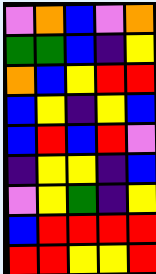[["violet", "orange", "blue", "violet", "orange"], ["green", "green", "blue", "indigo", "yellow"], ["orange", "blue", "yellow", "red", "red"], ["blue", "yellow", "indigo", "yellow", "blue"], ["blue", "red", "blue", "red", "violet"], ["indigo", "yellow", "yellow", "indigo", "blue"], ["violet", "yellow", "green", "indigo", "yellow"], ["blue", "red", "red", "red", "red"], ["red", "red", "yellow", "yellow", "red"]]